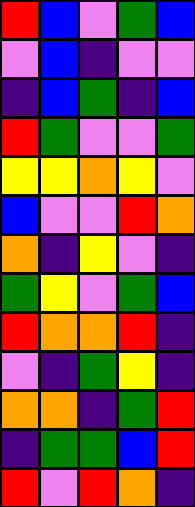[["red", "blue", "violet", "green", "blue"], ["violet", "blue", "indigo", "violet", "violet"], ["indigo", "blue", "green", "indigo", "blue"], ["red", "green", "violet", "violet", "green"], ["yellow", "yellow", "orange", "yellow", "violet"], ["blue", "violet", "violet", "red", "orange"], ["orange", "indigo", "yellow", "violet", "indigo"], ["green", "yellow", "violet", "green", "blue"], ["red", "orange", "orange", "red", "indigo"], ["violet", "indigo", "green", "yellow", "indigo"], ["orange", "orange", "indigo", "green", "red"], ["indigo", "green", "green", "blue", "red"], ["red", "violet", "red", "orange", "indigo"]]